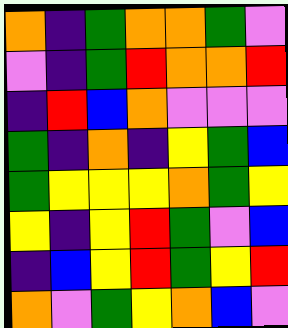[["orange", "indigo", "green", "orange", "orange", "green", "violet"], ["violet", "indigo", "green", "red", "orange", "orange", "red"], ["indigo", "red", "blue", "orange", "violet", "violet", "violet"], ["green", "indigo", "orange", "indigo", "yellow", "green", "blue"], ["green", "yellow", "yellow", "yellow", "orange", "green", "yellow"], ["yellow", "indigo", "yellow", "red", "green", "violet", "blue"], ["indigo", "blue", "yellow", "red", "green", "yellow", "red"], ["orange", "violet", "green", "yellow", "orange", "blue", "violet"]]